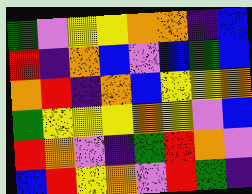[["green", "violet", "yellow", "yellow", "orange", "orange", "indigo", "blue"], ["red", "indigo", "orange", "blue", "violet", "blue", "green", "blue"], ["orange", "red", "indigo", "orange", "blue", "yellow", "yellow", "orange"], ["green", "yellow", "yellow", "yellow", "orange", "yellow", "violet", "blue"], ["red", "orange", "violet", "indigo", "green", "red", "orange", "violet"], ["blue", "red", "yellow", "orange", "violet", "red", "green", "indigo"]]